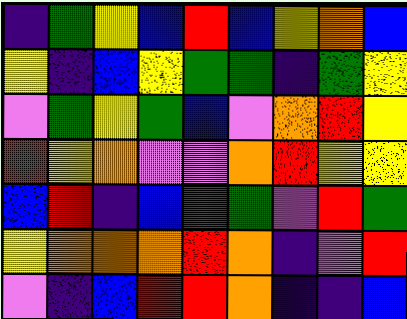[["indigo", "green", "yellow", "blue", "red", "blue", "yellow", "orange", "blue"], ["yellow", "indigo", "blue", "yellow", "green", "green", "indigo", "green", "yellow"], ["violet", "green", "yellow", "green", "blue", "violet", "orange", "red", "yellow"], ["red", "yellow", "orange", "violet", "violet", "orange", "red", "yellow", "yellow"], ["blue", "red", "indigo", "blue", "green", "green", "violet", "red", "green"], ["yellow", "orange", "orange", "orange", "red", "orange", "indigo", "violet", "red"], ["violet", "indigo", "blue", "red", "red", "orange", "indigo", "indigo", "blue"]]